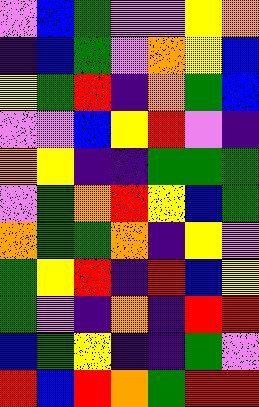[["violet", "blue", "green", "violet", "violet", "yellow", "orange"], ["indigo", "blue", "green", "violet", "orange", "yellow", "blue"], ["yellow", "green", "red", "indigo", "orange", "green", "blue"], ["violet", "violet", "blue", "yellow", "red", "violet", "indigo"], ["orange", "yellow", "indigo", "indigo", "green", "green", "green"], ["violet", "green", "orange", "red", "yellow", "blue", "green"], ["orange", "green", "green", "orange", "indigo", "yellow", "violet"], ["green", "yellow", "red", "indigo", "red", "blue", "yellow"], ["green", "violet", "indigo", "orange", "indigo", "red", "red"], ["blue", "green", "yellow", "indigo", "indigo", "green", "violet"], ["red", "blue", "red", "orange", "green", "red", "red"]]